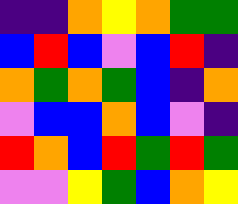[["indigo", "indigo", "orange", "yellow", "orange", "green", "green"], ["blue", "red", "blue", "violet", "blue", "red", "indigo"], ["orange", "green", "orange", "green", "blue", "indigo", "orange"], ["violet", "blue", "blue", "orange", "blue", "violet", "indigo"], ["red", "orange", "blue", "red", "green", "red", "green"], ["violet", "violet", "yellow", "green", "blue", "orange", "yellow"]]